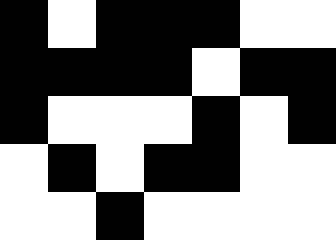[["black", "white", "black", "black", "black", "white", "white"], ["black", "black", "black", "black", "white", "black", "black"], ["black", "white", "white", "white", "black", "white", "black"], ["white", "black", "white", "black", "black", "white", "white"], ["white", "white", "black", "white", "white", "white", "white"]]